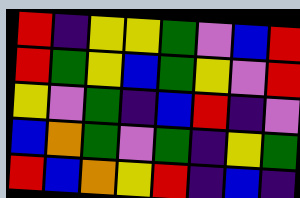[["red", "indigo", "yellow", "yellow", "green", "violet", "blue", "red"], ["red", "green", "yellow", "blue", "green", "yellow", "violet", "red"], ["yellow", "violet", "green", "indigo", "blue", "red", "indigo", "violet"], ["blue", "orange", "green", "violet", "green", "indigo", "yellow", "green"], ["red", "blue", "orange", "yellow", "red", "indigo", "blue", "indigo"]]